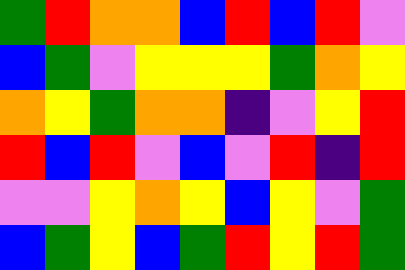[["green", "red", "orange", "orange", "blue", "red", "blue", "red", "violet"], ["blue", "green", "violet", "yellow", "yellow", "yellow", "green", "orange", "yellow"], ["orange", "yellow", "green", "orange", "orange", "indigo", "violet", "yellow", "red"], ["red", "blue", "red", "violet", "blue", "violet", "red", "indigo", "red"], ["violet", "violet", "yellow", "orange", "yellow", "blue", "yellow", "violet", "green"], ["blue", "green", "yellow", "blue", "green", "red", "yellow", "red", "green"]]